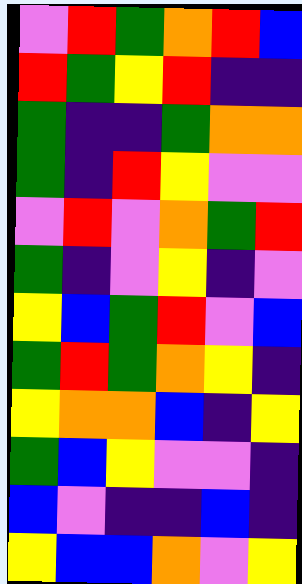[["violet", "red", "green", "orange", "red", "blue"], ["red", "green", "yellow", "red", "indigo", "indigo"], ["green", "indigo", "indigo", "green", "orange", "orange"], ["green", "indigo", "red", "yellow", "violet", "violet"], ["violet", "red", "violet", "orange", "green", "red"], ["green", "indigo", "violet", "yellow", "indigo", "violet"], ["yellow", "blue", "green", "red", "violet", "blue"], ["green", "red", "green", "orange", "yellow", "indigo"], ["yellow", "orange", "orange", "blue", "indigo", "yellow"], ["green", "blue", "yellow", "violet", "violet", "indigo"], ["blue", "violet", "indigo", "indigo", "blue", "indigo"], ["yellow", "blue", "blue", "orange", "violet", "yellow"]]